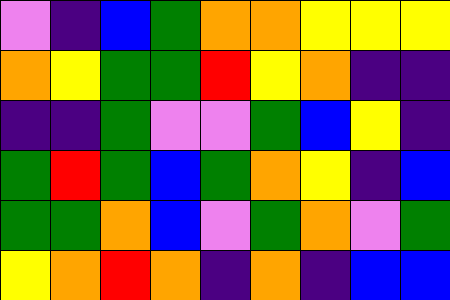[["violet", "indigo", "blue", "green", "orange", "orange", "yellow", "yellow", "yellow"], ["orange", "yellow", "green", "green", "red", "yellow", "orange", "indigo", "indigo"], ["indigo", "indigo", "green", "violet", "violet", "green", "blue", "yellow", "indigo"], ["green", "red", "green", "blue", "green", "orange", "yellow", "indigo", "blue"], ["green", "green", "orange", "blue", "violet", "green", "orange", "violet", "green"], ["yellow", "orange", "red", "orange", "indigo", "orange", "indigo", "blue", "blue"]]